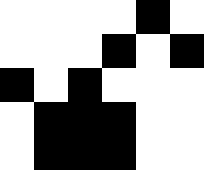[["white", "white", "white", "white", "black", "white"], ["white", "white", "white", "black", "white", "black"], ["black", "white", "black", "white", "white", "white"], ["white", "black", "black", "black", "white", "white"], ["white", "black", "black", "black", "white", "white"]]